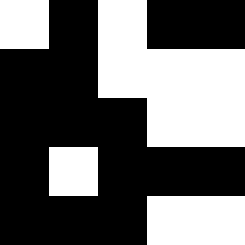[["white", "black", "white", "black", "black"], ["black", "black", "white", "white", "white"], ["black", "black", "black", "white", "white"], ["black", "white", "black", "black", "black"], ["black", "black", "black", "white", "white"]]